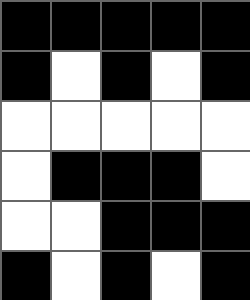[["black", "black", "black", "black", "black"], ["black", "white", "black", "white", "black"], ["white", "white", "white", "white", "white"], ["white", "black", "black", "black", "white"], ["white", "white", "black", "black", "black"], ["black", "white", "black", "white", "black"]]